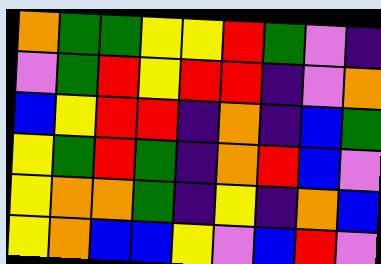[["orange", "green", "green", "yellow", "yellow", "red", "green", "violet", "indigo"], ["violet", "green", "red", "yellow", "red", "red", "indigo", "violet", "orange"], ["blue", "yellow", "red", "red", "indigo", "orange", "indigo", "blue", "green"], ["yellow", "green", "red", "green", "indigo", "orange", "red", "blue", "violet"], ["yellow", "orange", "orange", "green", "indigo", "yellow", "indigo", "orange", "blue"], ["yellow", "orange", "blue", "blue", "yellow", "violet", "blue", "red", "violet"]]